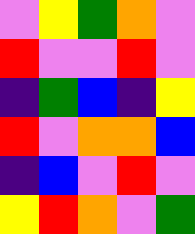[["violet", "yellow", "green", "orange", "violet"], ["red", "violet", "violet", "red", "violet"], ["indigo", "green", "blue", "indigo", "yellow"], ["red", "violet", "orange", "orange", "blue"], ["indigo", "blue", "violet", "red", "violet"], ["yellow", "red", "orange", "violet", "green"]]